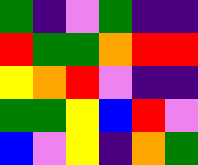[["green", "indigo", "violet", "green", "indigo", "indigo"], ["red", "green", "green", "orange", "red", "red"], ["yellow", "orange", "red", "violet", "indigo", "indigo"], ["green", "green", "yellow", "blue", "red", "violet"], ["blue", "violet", "yellow", "indigo", "orange", "green"]]